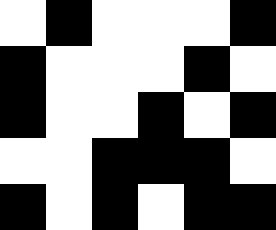[["white", "black", "white", "white", "white", "black"], ["black", "white", "white", "white", "black", "white"], ["black", "white", "white", "black", "white", "black"], ["white", "white", "black", "black", "black", "white"], ["black", "white", "black", "white", "black", "black"]]